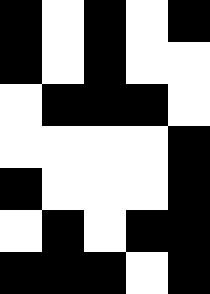[["black", "white", "black", "white", "black"], ["black", "white", "black", "white", "white"], ["white", "black", "black", "black", "white"], ["white", "white", "white", "white", "black"], ["black", "white", "white", "white", "black"], ["white", "black", "white", "black", "black"], ["black", "black", "black", "white", "black"]]